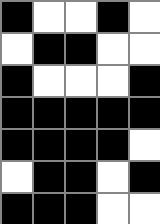[["black", "white", "white", "black", "white"], ["white", "black", "black", "white", "white"], ["black", "white", "white", "white", "black"], ["black", "black", "black", "black", "black"], ["black", "black", "black", "black", "white"], ["white", "black", "black", "white", "black"], ["black", "black", "black", "white", "white"]]